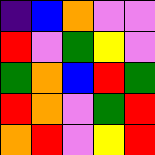[["indigo", "blue", "orange", "violet", "violet"], ["red", "violet", "green", "yellow", "violet"], ["green", "orange", "blue", "red", "green"], ["red", "orange", "violet", "green", "red"], ["orange", "red", "violet", "yellow", "red"]]